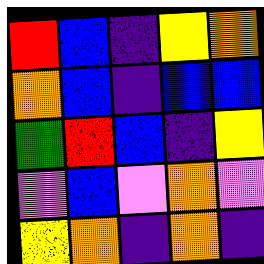[["red", "blue", "indigo", "yellow", "orange"], ["orange", "blue", "indigo", "blue", "blue"], ["green", "red", "blue", "indigo", "yellow"], ["violet", "blue", "violet", "orange", "violet"], ["yellow", "orange", "indigo", "orange", "indigo"]]